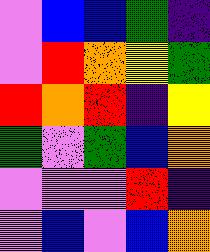[["violet", "blue", "blue", "green", "indigo"], ["violet", "red", "orange", "yellow", "green"], ["red", "orange", "red", "indigo", "yellow"], ["green", "violet", "green", "blue", "orange"], ["violet", "violet", "violet", "red", "indigo"], ["violet", "blue", "violet", "blue", "orange"]]